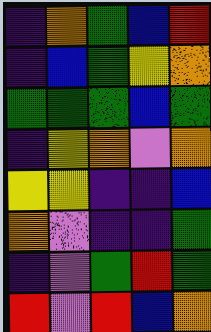[["indigo", "orange", "green", "blue", "red"], ["indigo", "blue", "green", "yellow", "orange"], ["green", "green", "green", "blue", "green"], ["indigo", "yellow", "orange", "violet", "orange"], ["yellow", "yellow", "indigo", "indigo", "blue"], ["orange", "violet", "indigo", "indigo", "green"], ["indigo", "violet", "green", "red", "green"], ["red", "violet", "red", "blue", "orange"]]